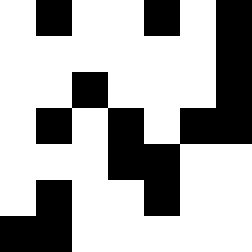[["white", "black", "white", "white", "black", "white", "black"], ["white", "white", "white", "white", "white", "white", "black"], ["white", "white", "black", "white", "white", "white", "black"], ["white", "black", "white", "black", "white", "black", "black"], ["white", "white", "white", "black", "black", "white", "white"], ["white", "black", "white", "white", "black", "white", "white"], ["black", "black", "white", "white", "white", "white", "white"]]